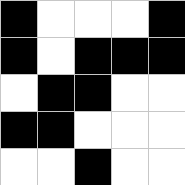[["black", "white", "white", "white", "black"], ["black", "white", "black", "black", "black"], ["white", "black", "black", "white", "white"], ["black", "black", "white", "white", "white"], ["white", "white", "black", "white", "white"]]